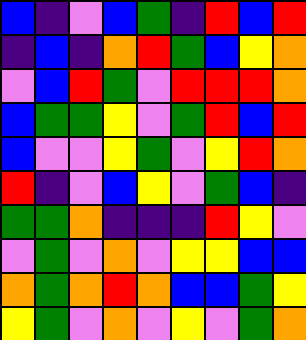[["blue", "indigo", "violet", "blue", "green", "indigo", "red", "blue", "red"], ["indigo", "blue", "indigo", "orange", "red", "green", "blue", "yellow", "orange"], ["violet", "blue", "red", "green", "violet", "red", "red", "red", "orange"], ["blue", "green", "green", "yellow", "violet", "green", "red", "blue", "red"], ["blue", "violet", "violet", "yellow", "green", "violet", "yellow", "red", "orange"], ["red", "indigo", "violet", "blue", "yellow", "violet", "green", "blue", "indigo"], ["green", "green", "orange", "indigo", "indigo", "indigo", "red", "yellow", "violet"], ["violet", "green", "violet", "orange", "violet", "yellow", "yellow", "blue", "blue"], ["orange", "green", "orange", "red", "orange", "blue", "blue", "green", "yellow"], ["yellow", "green", "violet", "orange", "violet", "yellow", "violet", "green", "orange"]]